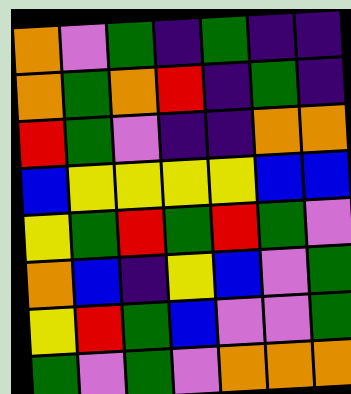[["orange", "violet", "green", "indigo", "green", "indigo", "indigo"], ["orange", "green", "orange", "red", "indigo", "green", "indigo"], ["red", "green", "violet", "indigo", "indigo", "orange", "orange"], ["blue", "yellow", "yellow", "yellow", "yellow", "blue", "blue"], ["yellow", "green", "red", "green", "red", "green", "violet"], ["orange", "blue", "indigo", "yellow", "blue", "violet", "green"], ["yellow", "red", "green", "blue", "violet", "violet", "green"], ["green", "violet", "green", "violet", "orange", "orange", "orange"]]